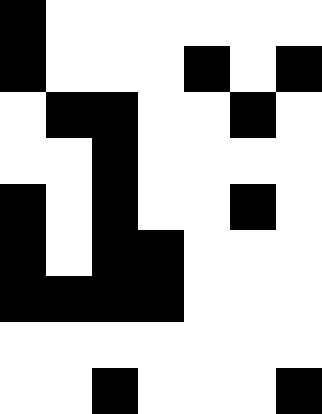[["black", "white", "white", "white", "white", "white", "white"], ["black", "white", "white", "white", "black", "white", "black"], ["white", "black", "black", "white", "white", "black", "white"], ["white", "white", "black", "white", "white", "white", "white"], ["black", "white", "black", "white", "white", "black", "white"], ["black", "white", "black", "black", "white", "white", "white"], ["black", "black", "black", "black", "white", "white", "white"], ["white", "white", "white", "white", "white", "white", "white"], ["white", "white", "black", "white", "white", "white", "black"]]